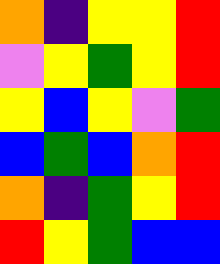[["orange", "indigo", "yellow", "yellow", "red"], ["violet", "yellow", "green", "yellow", "red"], ["yellow", "blue", "yellow", "violet", "green"], ["blue", "green", "blue", "orange", "red"], ["orange", "indigo", "green", "yellow", "red"], ["red", "yellow", "green", "blue", "blue"]]